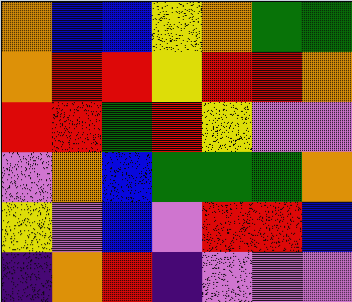[["orange", "blue", "blue", "yellow", "orange", "green", "green"], ["orange", "red", "red", "yellow", "red", "red", "orange"], ["red", "red", "green", "red", "yellow", "violet", "violet"], ["violet", "orange", "blue", "green", "green", "green", "orange"], ["yellow", "violet", "blue", "violet", "red", "red", "blue"], ["indigo", "orange", "red", "indigo", "violet", "violet", "violet"]]